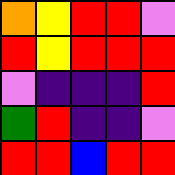[["orange", "yellow", "red", "red", "violet"], ["red", "yellow", "red", "red", "red"], ["violet", "indigo", "indigo", "indigo", "red"], ["green", "red", "indigo", "indigo", "violet"], ["red", "red", "blue", "red", "red"]]